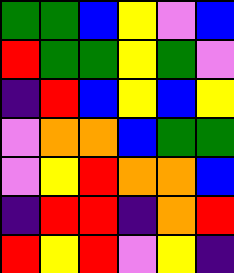[["green", "green", "blue", "yellow", "violet", "blue"], ["red", "green", "green", "yellow", "green", "violet"], ["indigo", "red", "blue", "yellow", "blue", "yellow"], ["violet", "orange", "orange", "blue", "green", "green"], ["violet", "yellow", "red", "orange", "orange", "blue"], ["indigo", "red", "red", "indigo", "orange", "red"], ["red", "yellow", "red", "violet", "yellow", "indigo"]]